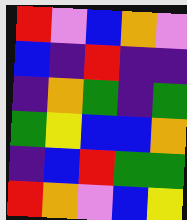[["red", "violet", "blue", "orange", "violet"], ["blue", "indigo", "red", "indigo", "indigo"], ["indigo", "orange", "green", "indigo", "green"], ["green", "yellow", "blue", "blue", "orange"], ["indigo", "blue", "red", "green", "green"], ["red", "orange", "violet", "blue", "yellow"]]